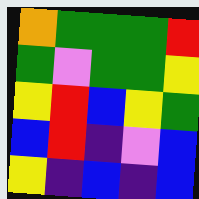[["orange", "green", "green", "green", "red"], ["green", "violet", "green", "green", "yellow"], ["yellow", "red", "blue", "yellow", "green"], ["blue", "red", "indigo", "violet", "blue"], ["yellow", "indigo", "blue", "indigo", "blue"]]